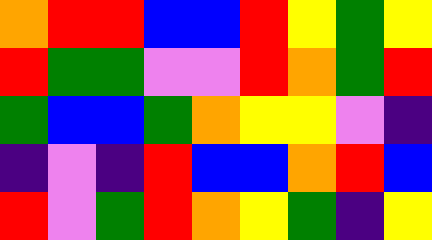[["orange", "red", "red", "blue", "blue", "red", "yellow", "green", "yellow"], ["red", "green", "green", "violet", "violet", "red", "orange", "green", "red"], ["green", "blue", "blue", "green", "orange", "yellow", "yellow", "violet", "indigo"], ["indigo", "violet", "indigo", "red", "blue", "blue", "orange", "red", "blue"], ["red", "violet", "green", "red", "orange", "yellow", "green", "indigo", "yellow"]]